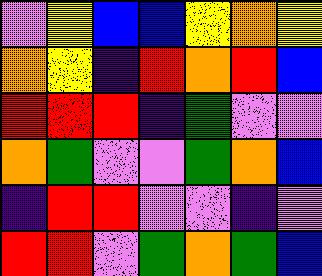[["violet", "yellow", "blue", "blue", "yellow", "orange", "yellow"], ["orange", "yellow", "indigo", "red", "orange", "red", "blue"], ["red", "red", "red", "indigo", "green", "violet", "violet"], ["orange", "green", "violet", "violet", "green", "orange", "blue"], ["indigo", "red", "red", "violet", "violet", "indigo", "violet"], ["red", "red", "violet", "green", "orange", "green", "blue"]]